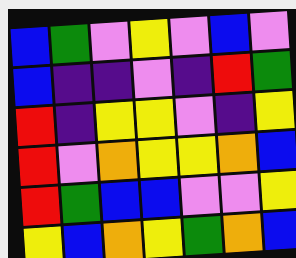[["blue", "green", "violet", "yellow", "violet", "blue", "violet"], ["blue", "indigo", "indigo", "violet", "indigo", "red", "green"], ["red", "indigo", "yellow", "yellow", "violet", "indigo", "yellow"], ["red", "violet", "orange", "yellow", "yellow", "orange", "blue"], ["red", "green", "blue", "blue", "violet", "violet", "yellow"], ["yellow", "blue", "orange", "yellow", "green", "orange", "blue"]]